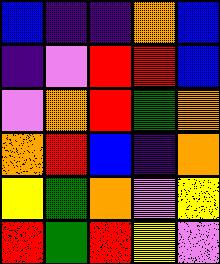[["blue", "indigo", "indigo", "orange", "blue"], ["indigo", "violet", "red", "red", "blue"], ["violet", "orange", "red", "green", "orange"], ["orange", "red", "blue", "indigo", "orange"], ["yellow", "green", "orange", "violet", "yellow"], ["red", "green", "red", "yellow", "violet"]]